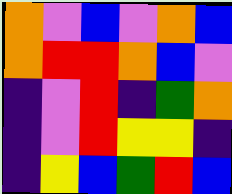[["orange", "violet", "blue", "violet", "orange", "blue"], ["orange", "red", "red", "orange", "blue", "violet"], ["indigo", "violet", "red", "indigo", "green", "orange"], ["indigo", "violet", "red", "yellow", "yellow", "indigo"], ["indigo", "yellow", "blue", "green", "red", "blue"]]